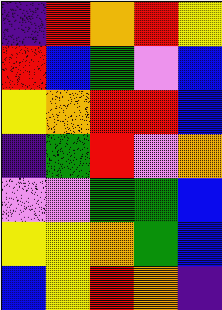[["indigo", "red", "orange", "red", "yellow"], ["red", "blue", "green", "violet", "blue"], ["yellow", "orange", "red", "red", "blue"], ["indigo", "green", "red", "violet", "orange"], ["violet", "violet", "green", "green", "blue"], ["yellow", "yellow", "orange", "green", "blue"], ["blue", "yellow", "red", "orange", "indigo"]]